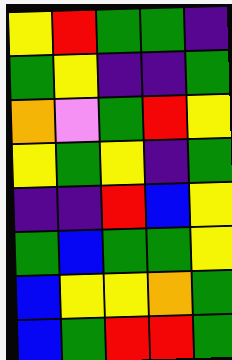[["yellow", "red", "green", "green", "indigo"], ["green", "yellow", "indigo", "indigo", "green"], ["orange", "violet", "green", "red", "yellow"], ["yellow", "green", "yellow", "indigo", "green"], ["indigo", "indigo", "red", "blue", "yellow"], ["green", "blue", "green", "green", "yellow"], ["blue", "yellow", "yellow", "orange", "green"], ["blue", "green", "red", "red", "green"]]